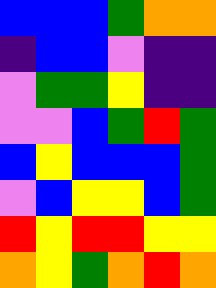[["blue", "blue", "blue", "green", "orange", "orange"], ["indigo", "blue", "blue", "violet", "indigo", "indigo"], ["violet", "green", "green", "yellow", "indigo", "indigo"], ["violet", "violet", "blue", "green", "red", "green"], ["blue", "yellow", "blue", "blue", "blue", "green"], ["violet", "blue", "yellow", "yellow", "blue", "green"], ["red", "yellow", "red", "red", "yellow", "yellow"], ["orange", "yellow", "green", "orange", "red", "orange"]]